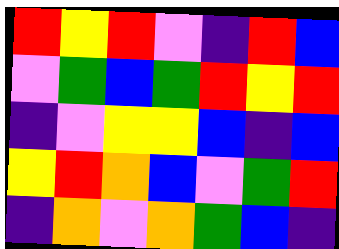[["red", "yellow", "red", "violet", "indigo", "red", "blue"], ["violet", "green", "blue", "green", "red", "yellow", "red"], ["indigo", "violet", "yellow", "yellow", "blue", "indigo", "blue"], ["yellow", "red", "orange", "blue", "violet", "green", "red"], ["indigo", "orange", "violet", "orange", "green", "blue", "indigo"]]